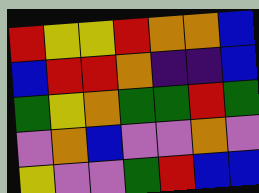[["red", "yellow", "yellow", "red", "orange", "orange", "blue"], ["blue", "red", "red", "orange", "indigo", "indigo", "blue"], ["green", "yellow", "orange", "green", "green", "red", "green"], ["violet", "orange", "blue", "violet", "violet", "orange", "violet"], ["yellow", "violet", "violet", "green", "red", "blue", "blue"]]